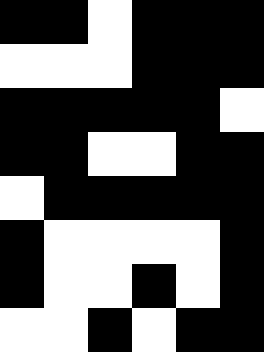[["black", "black", "white", "black", "black", "black"], ["white", "white", "white", "black", "black", "black"], ["black", "black", "black", "black", "black", "white"], ["black", "black", "white", "white", "black", "black"], ["white", "black", "black", "black", "black", "black"], ["black", "white", "white", "white", "white", "black"], ["black", "white", "white", "black", "white", "black"], ["white", "white", "black", "white", "black", "black"]]